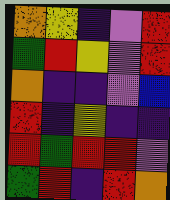[["orange", "yellow", "indigo", "violet", "red"], ["green", "red", "yellow", "violet", "red"], ["orange", "indigo", "indigo", "violet", "blue"], ["red", "indigo", "yellow", "indigo", "indigo"], ["red", "green", "red", "red", "violet"], ["green", "red", "indigo", "red", "orange"]]